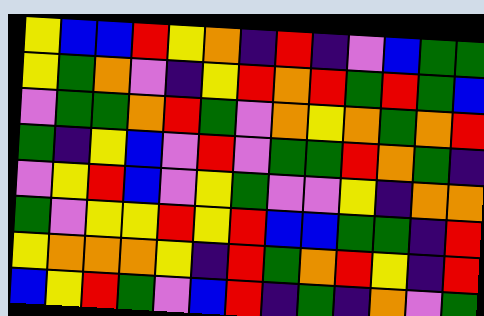[["yellow", "blue", "blue", "red", "yellow", "orange", "indigo", "red", "indigo", "violet", "blue", "green", "green"], ["yellow", "green", "orange", "violet", "indigo", "yellow", "red", "orange", "red", "green", "red", "green", "blue"], ["violet", "green", "green", "orange", "red", "green", "violet", "orange", "yellow", "orange", "green", "orange", "red"], ["green", "indigo", "yellow", "blue", "violet", "red", "violet", "green", "green", "red", "orange", "green", "indigo"], ["violet", "yellow", "red", "blue", "violet", "yellow", "green", "violet", "violet", "yellow", "indigo", "orange", "orange"], ["green", "violet", "yellow", "yellow", "red", "yellow", "red", "blue", "blue", "green", "green", "indigo", "red"], ["yellow", "orange", "orange", "orange", "yellow", "indigo", "red", "green", "orange", "red", "yellow", "indigo", "red"], ["blue", "yellow", "red", "green", "violet", "blue", "red", "indigo", "green", "indigo", "orange", "violet", "green"]]